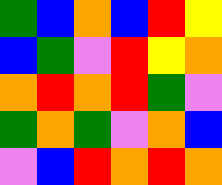[["green", "blue", "orange", "blue", "red", "yellow"], ["blue", "green", "violet", "red", "yellow", "orange"], ["orange", "red", "orange", "red", "green", "violet"], ["green", "orange", "green", "violet", "orange", "blue"], ["violet", "blue", "red", "orange", "red", "orange"]]